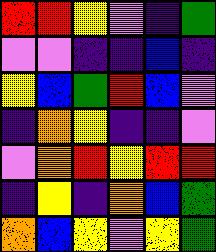[["red", "red", "yellow", "violet", "indigo", "green"], ["violet", "violet", "indigo", "indigo", "blue", "indigo"], ["yellow", "blue", "green", "red", "blue", "violet"], ["indigo", "orange", "yellow", "indigo", "indigo", "violet"], ["violet", "orange", "red", "yellow", "red", "red"], ["indigo", "yellow", "indigo", "orange", "blue", "green"], ["orange", "blue", "yellow", "violet", "yellow", "green"]]